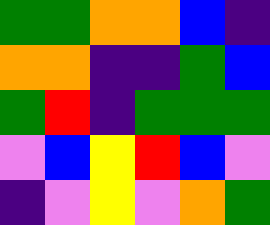[["green", "green", "orange", "orange", "blue", "indigo"], ["orange", "orange", "indigo", "indigo", "green", "blue"], ["green", "red", "indigo", "green", "green", "green"], ["violet", "blue", "yellow", "red", "blue", "violet"], ["indigo", "violet", "yellow", "violet", "orange", "green"]]